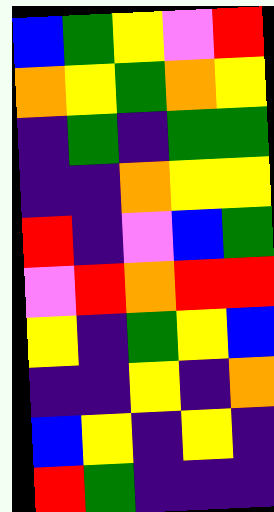[["blue", "green", "yellow", "violet", "red"], ["orange", "yellow", "green", "orange", "yellow"], ["indigo", "green", "indigo", "green", "green"], ["indigo", "indigo", "orange", "yellow", "yellow"], ["red", "indigo", "violet", "blue", "green"], ["violet", "red", "orange", "red", "red"], ["yellow", "indigo", "green", "yellow", "blue"], ["indigo", "indigo", "yellow", "indigo", "orange"], ["blue", "yellow", "indigo", "yellow", "indigo"], ["red", "green", "indigo", "indigo", "indigo"]]